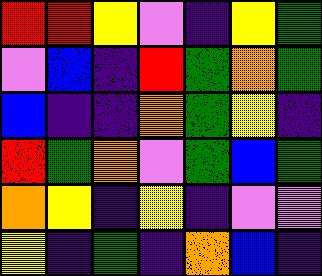[["red", "red", "yellow", "violet", "indigo", "yellow", "green"], ["violet", "blue", "indigo", "red", "green", "orange", "green"], ["blue", "indigo", "indigo", "orange", "green", "yellow", "indigo"], ["red", "green", "orange", "violet", "green", "blue", "green"], ["orange", "yellow", "indigo", "yellow", "indigo", "violet", "violet"], ["yellow", "indigo", "green", "indigo", "orange", "blue", "indigo"]]